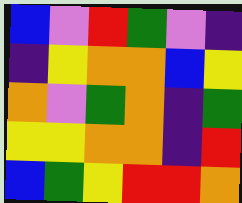[["blue", "violet", "red", "green", "violet", "indigo"], ["indigo", "yellow", "orange", "orange", "blue", "yellow"], ["orange", "violet", "green", "orange", "indigo", "green"], ["yellow", "yellow", "orange", "orange", "indigo", "red"], ["blue", "green", "yellow", "red", "red", "orange"]]